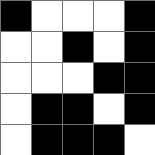[["black", "white", "white", "white", "black"], ["white", "white", "black", "white", "black"], ["white", "white", "white", "black", "black"], ["white", "black", "black", "white", "black"], ["white", "black", "black", "black", "white"]]